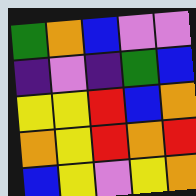[["green", "orange", "blue", "violet", "violet"], ["indigo", "violet", "indigo", "green", "blue"], ["yellow", "yellow", "red", "blue", "orange"], ["orange", "yellow", "red", "orange", "red"], ["blue", "yellow", "violet", "yellow", "orange"]]